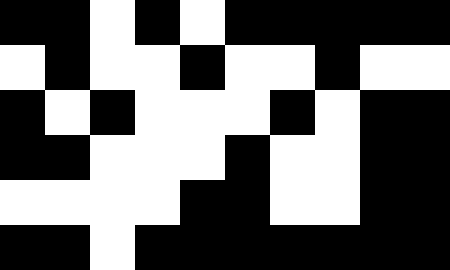[["black", "black", "white", "black", "white", "black", "black", "black", "black", "black"], ["white", "black", "white", "white", "black", "white", "white", "black", "white", "white"], ["black", "white", "black", "white", "white", "white", "black", "white", "black", "black"], ["black", "black", "white", "white", "white", "black", "white", "white", "black", "black"], ["white", "white", "white", "white", "black", "black", "white", "white", "black", "black"], ["black", "black", "white", "black", "black", "black", "black", "black", "black", "black"]]